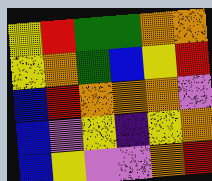[["yellow", "red", "green", "green", "orange", "orange"], ["yellow", "orange", "green", "blue", "yellow", "red"], ["blue", "red", "orange", "orange", "orange", "violet"], ["blue", "violet", "yellow", "indigo", "yellow", "orange"], ["blue", "yellow", "violet", "violet", "orange", "red"]]